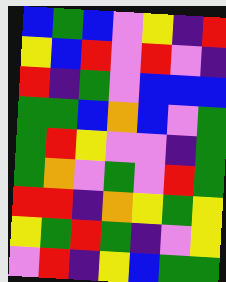[["blue", "green", "blue", "violet", "yellow", "indigo", "red"], ["yellow", "blue", "red", "violet", "red", "violet", "indigo"], ["red", "indigo", "green", "violet", "blue", "blue", "blue"], ["green", "green", "blue", "orange", "blue", "violet", "green"], ["green", "red", "yellow", "violet", "violet", "indigo", "green"], ["green", "orange", "violet", "green", "violet", "red", "green"], ["red", "red", "indigo", "orange", "yellow", "green", "yellow"], ["yellow", "green", "red", "green", "indigo", "violet", "yellow"], ["violet", "red", "indigo", "yellow", "blue", "green", "green"]]